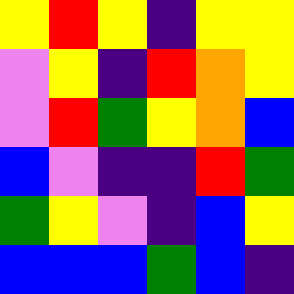[["yellow", "red", "yellow", "indigo", "yellow", "yellow"], ["violet", "yellow", "indigo", "red", "orange", "yellow"], ["violet", "red", "green", "yellow", "orange", "blue"], ["blue", "violet", "indigo", "indigo", "red", "green"], ["green", "yellow", "violet", "indigo", "blue", "yellow"], ["blue", "blue", "blue", "green", "blue", "indigo"]]